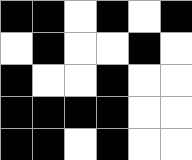[["black", "black", "white", "black", "white", "black"], ["white", "black", "white", "white", "black", "white"], ["black", "white", "white", "black", "white", "white"], ["black", "black", "black", "black", "white", "white"], ["black", "black", "white", "black", "white", "white"]]